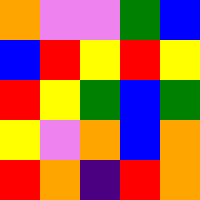[["orange", "violet", "violet", "green", "blue"], ["blue", "red", "yellow", "red", "yellow"], ["red", "yellow", "green", "blue", "green"], ["yellow", "violet", "orange", "blue", "orange"], ["red", "orange", "indigo", "red", "orange"]]